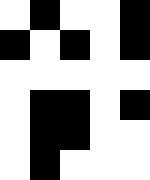[["white", "black", "white", "white", "black"], ["black", "white", "black", "white", "black"], ["white", "white", "white", "white", "white"], ["white", "black", "black", "white", "black"], ["white", "black", "black", "white", "white"], ["white", "black", "white", "white", "white"]]